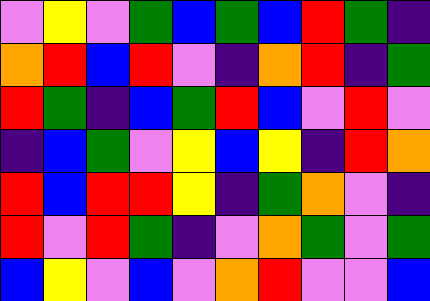[["violet", "yellow", "violet", "green", "blue", "green", "blue", "red", "green", "indigo"], ["orange", "red", "blue", "red", "violet", "indigo", "orange", "red", "indigo", "green"], ["red", "green", "indigo", "blue", "green", "red", "blue", "violet", "red", "violet"], ["indigo", "blue", "green", "violet", "yellow", "blue", "yellow", "indigo", "red", "orange"], ["red", "blue", "red", "red", "yellow", "indigo", "green", "orange", "violet", "indigo"], ["red", "violet", "red", "green", "indigo", "violet", "orange", "green", "violet", "green"], ["blue", "yellow", "violet", "blue", "violet", "orange", "red", "violet", "violet", "blue"]]